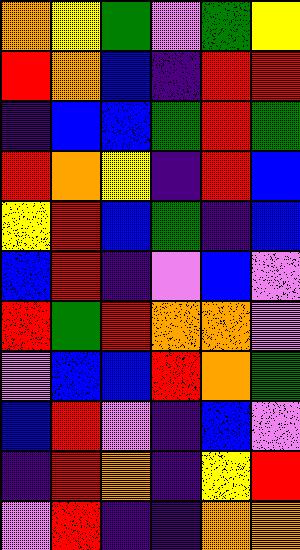[["orange", "yellow", "green", "violet", "green", "yellow"], ["red", "orange", "blue", "indigo", "red", "red"], ["indigo", "blue", "blue", "green", "red", "green"], ["red", "orange", "yellow", "indigo", "red", "blue"], ["yellow", "red", "blue", "green", "indigo", "blue"], ["blue", "red", "indigo", "violet", "blue", "violet"], ["red", "green", "red", "orange", "orange", "violet"], ["violet", "blue", "blue", "red", "orange", "green"], ["blue", "red", "violet", "indigo", "blue", "violet"], ["indigo", "red", "orange", "indigo", "yellow", "red"], ["violet", "red", "indigo", "indigo", "orange", "orange"]]